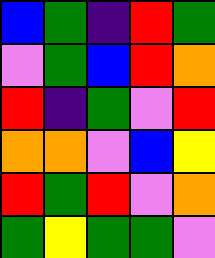[["blue", "green", "indigo", "red", "green"], ["violet", "green", "blue", "red", "orange"], ["red", "indigo", "green", "violet", "red"], ["orange", "orange", "violet", "blue", "yellow"], ["red", "green", "red", "violet", "orange"], ["green", "yellow", "green", "green", "violet"]]